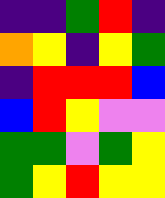[["indigo", "indigo", "green", "red", "indigo"], ["orange", "yellow", "indigo", "yellow", "green"], ["indigo", "red", "red", "red", "blue"], ["blue", "red", "yellow", "violet", "violet"], ["green", "green", "violet", "green", "yellow"], ["green", "yellow", "red", "yellow", "yellow"]]